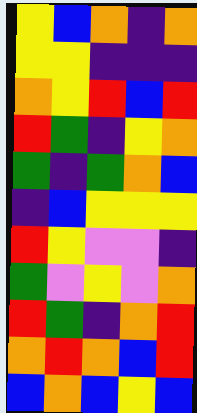[["yellow", "blue", "orange", "indigo", "orange"], ["yellow", "yellow", "indigo", "indigo", "indigo"], ["orange", "yellow", "red", "blue", "red"], ["red", "green", "indigo", "yellow", "orange"], ["green", "indigo", "green", "orange", "blue"], ["indigo", "blue", "yellow", "yellow", "yellow"], ["red", "yellow", "violet", "violet", "indigo"], ["green", "violet", "yellow", "violet", "orange"], ["red", "green", "indigo", "orange", "red"], ["orange", "red", "orange", "blue", "red"], ["blue", "orange", "blue", "yellow", "blue"]]